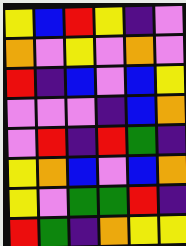[["yellow", "blue", "red", "yellow", "indigo", "violet"], ["orange", "violet", "yellow", "violet", "orange", "violet"], ["red", "indigo", "blue", "violet", "blue", "yellow"], ["violet", "violet", "violet", "indigo", "blue", "orange"], ["violet", "red", "indigo", "red", "green", "indigo"], ["yellow", "orange", "blue", "violet", "blue", "orange"], ["yellow", "violet", "green", "green", "red", "indigo"], ["red", "green", "indigo", "orange", "yellow", "yellow"]]